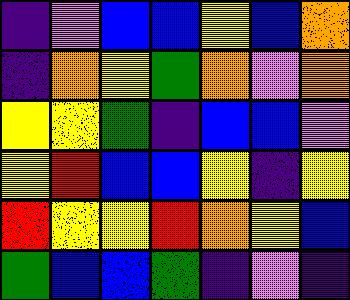[["indigo", "violet", "blue", "blue", "yellow", "blue", "orange"], ["indigo", "orange", "yellow", "green", "orange", "violet", "orange"], ["yellow", "yellow", "green", "indigo", "blue", "blue", "violet"], ["yellow", "red", "blue", "blue", "yellow", "indigo", "yellow"], ["red", "yellow", "yellow", "red", "orange", "yellow", "blue"], ["green", "blue", "blue", "green", "indigo", "violet", "indigo"]]